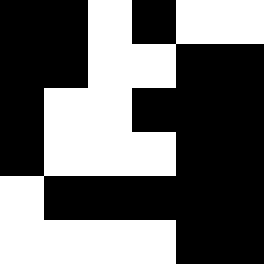[["black", "black", "white", "black", "white", "white"], ["black", "black", "white", "white", "black", "black"], ["black", "white", "white", "black", "black", "black"], ["black", "white", "white", "white", "black", "black"], ["white", "black", "black", "black", "black", "black"], ["white", "white", "white", "white", "black", "black"]]